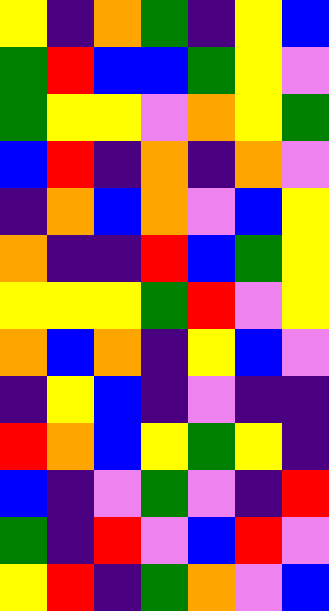[["yellow", "indigo", "orange", "green", "indigo", "yellow", "blue"], ["green", "red", "blue", "blue", "green", "yellow", "violet"], ["green", "yellow", "yellow", "violet", "orange", "yellow", "green"], ["blue", "red", "indigo", "orange", "indigo", "orange", "violet"], ["indigo", "orange", "blue", "orange", "violet", "blue", "yellow"], ["orange", "indigo", "indigo", "red", "blue", "green", "yellow"], ["yellow", "yellow", "yellow", "green", "red", "violet", "yellow"], ["orange", "blue", "orange", "indigo", "yellow", "blue", "violet"], ["indigo", "yellow", "blue", "indigo", "violet", "indigo", "indigo"], ["red", "orange", "blue", "yellow", "green", "yellow", "indigo"], ["blue", "indigo", "violet", "green", "violet", "indigo", "red"], ["green", "indigo", "red", "violet", "blue", "red", "violet"], ["yellow", "red", "indigo", "green", "orange", "violet", "blue"]]